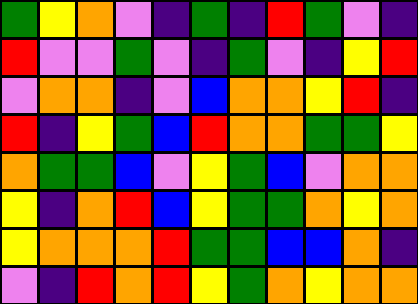[["green", "yellow", "orange", "violet", "indigo", "green", "indigo", "red", "green", "violet", "indigo"], ["red", "violet", "violet", "green", "violet", "indigo", "green", "violet", "indigo", "yellow", "red"], ["violet", "orange", "orange", "indigo", "violet", "blue", "orange", "orange", "yellow", "red", "indigo"], ["red", "indigo", "yellow", "green", "blue", "red", "orange", "orange", "green", "green", "yellow"], ["orange", "green", "green", "blue", "violet", "yellow", "green", "blue", "violet", "orange", "orange"], ["yellow", "indigo", "orange", "red", "blue", "yellow", "green", "green", "orange", "yellow", "orange"], ["yellow", "orange", "orange", "orange", "red", "green", "green", "blue", "blue", "orange", "indigo"], ["violet", "indigo", "red", "orange", "red", "yellow", "green", "orange", "yellow", "orange", "orange"]]